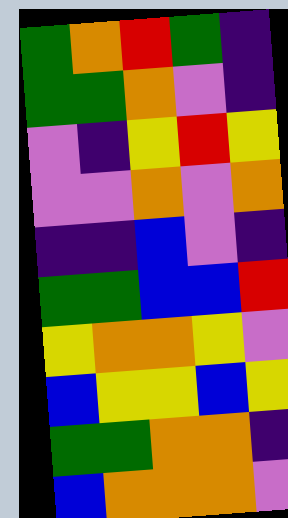[["green", "orange", "red", "green", "indigo"], ["green", "green", "orange", "violet", "indigo"], ["violet", "indigo", "yellow", "red", "yellow"], ["violet", "violet", "orange", "violet", "orange"], ["indigo", "indigo", "blue", "violet", "indigo"], ["green", "green", "blue", "blue", "red"], ["yellow", "orange", "orange", "yellow", "violet"], ["blue", "yellow", "yellow", "blue", "yellow"], ["green", "green", "orange", "orange", "indigo"], ["blue", "orange", "orange", "orange", "violet"]]